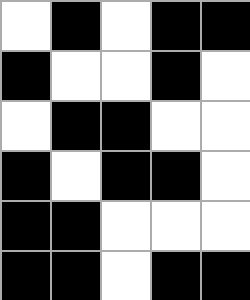[["white", "black", "white", "black", "black"], ["black", "white", "white", "black", "white"], ["white", "black", "black", "white", "white"], ["black", "white", "black", "black", "white"], ["black", "black", "white", "white", "white"], ["black", "black", "white", "black", "black"]]